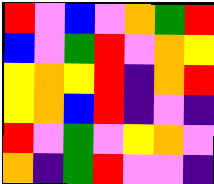[["red", "violet", "blue", "violet", "orange", "green", "red"], ["blue", "violet", "green", "red", "violet", "orange", "yellow"], ["yellow", "orange", "yellow", "red", "indigo", "orange", "red"], ["yellow", "orange", "blue", "red", "indigo", "violet", "indigo"], ["red", "violet", "green", "violet", "yellow", "orange", "violet"], ["orange", "indigo", "green", "red", "violet", "violet", "indigo"]]